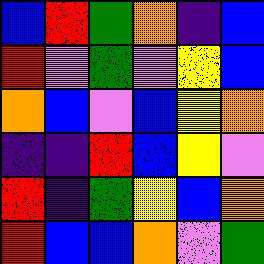[["blue", "red", "green", "orange", "indigo", "blue"], ["red", "violet", "green", "violet", "yellow", "blue"], ["orange", "blue", "violet", "blue", "yellow", "orange"], ["indigo", "indigo", "red", "blue", "yellow", "violet"], ["red", "indigo", "green", "yellow", "blue", "orange"], ["red", "blue", "blue", "orange", "violet", "green"]]